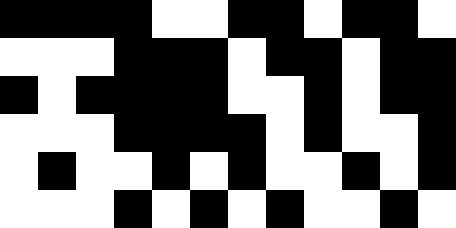[["black", "black", "black", "black", "white", "white", "black", "black", "white", "black", "black", "white"], ["white", "white", "white", "black", "black", "black", "white", "black", "black", "white", "black", "black"], ["black", "white", "black", "black", "black", "black", "white", "white", "black", "white", "black", "black"], ["white", "white", "white", "black", "black", "black", "black", "white", "black", "white", "white", "black"], ["white", "black", "white", "white", "black", "white", "black", "white", "white", "black", "white", "black"], ["white", "white", "white", "black", "white", "black", "white", "black", "white", "white", "black", "white"]]